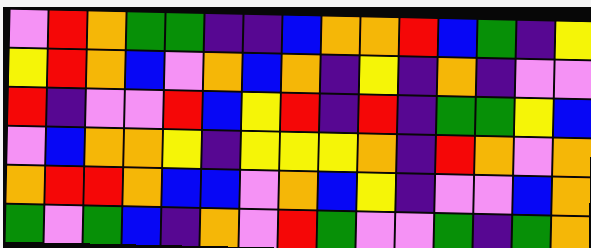[["violet", "red", "orange", "green", "green", "indigo", "indigo", "blue", "orange", "orange", "red", "blue", "green", "indigo", "yellow"], ["yellow", "red", "orange", "blue", "violet", "orange", "blue", "orange", "indigo", "yellow", "indigo", "orange", "indigo", "violet", "violet"], ["red", "indigo", "violet", "violet", "red", "blue", "yellow", "red", "indigo", "red", "indigo", "green", "green", "yellow", "blue"], ["violet", "blue", "orange", "orange", "yellow", "indigo", "yellow", "yellow", "yellow", "orange", "indigo", "red", "orange", "violet", "orange"], ["orange", "red", "red", "orange", "blue", "blue", "violet", "orange", "blue", "yellow", "indigo", "violet", "violet", "blue", "orange"], ["green", "violet", "green", "blue", "indigo", "orange", "violet", "red", "green", "violet", "violet", "green", "indigo", "green", "orange"]]